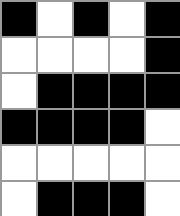[["black", "white", "black", "white", "black"], ["white", "white", "white", "white", "black"], ["white", "black", "black", "black", "black"], ["black", "black", "black", "black", "white"], ["white", "white", "white", "white", "white"], ["white", "black", "black", "black", "white"]]